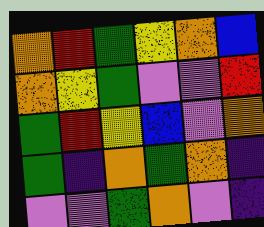[["orange", "red", "green", "yellow", "orange", "blue"], ["orange", "yellow", "green", "violet", "violet", "red"], ["green", "red", "yellow", "blue", "violet", "orange"], ["green", "indigo", "orange", "green", "orange", "indigo"], ["violet", "violet", "green", "orange", "violet", "indigo"]]